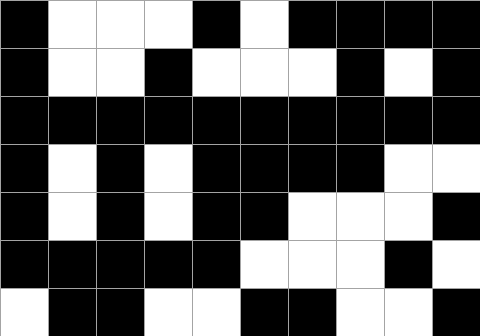[["black", "white", "white", "white", "black", "white", "black", "black", "black", "black"], ["black", "white", "white", "black", "white", "white", "white", "black", "white", "black"], ["black", "black", "black", "black", "black", "black", "black", "black", "black", "black"], ["black", "white", "black", "white", "black", "black", "black", "black", "white", "white"], ["black", "white", "black", "white", "black", "black", "white", "white", "white", "black"], ["black", "black", "black", "black", "black", "white", "white", "white", "black", "white"], ["white", "black", "black", "white", "white", "black", "black", "white", "white", "black"]]